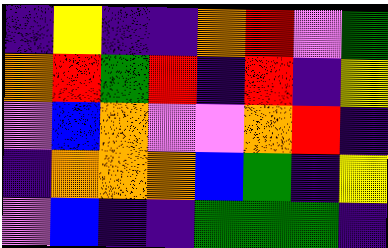[["indigo", "yellow", "indigo", "indigo", "orange", "red", "violet", "green"], ["orange", "red", "green", "red", "indigo", "red", "indigo", "yellow"], ["violet", "blue", "orange", "violet", "violet", "orange", "red", "indigo"], ["indigo", "orange", "orange", "orange", "blue", "green", "indigo", "yellow"], ["violet", "blue", "indigo", "indigo", "green", "green", "green", "indigo"]]